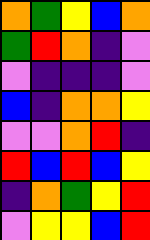[["orange", "green", "yellow", "blue", "orange"], ["green", "red", "orange", "indigo", "violet"], ["violet", "indigo", "indigo", "indigo", "violet"], ["blue", "indigo", "orange", "orange", "yellow"], ["violet", "violet", "orange", "red", "indigo"], ["red", "blue", "red", "blue", "yellow"], ["indigo", "orange", "green", "yellow", "red"], ["violet", "yellow", "yellow", "blue", "red"]]